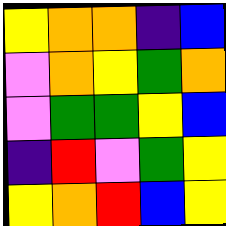[["yellow", "orange", "orange", "indigo", "blue"], ["violet", "orange", "yellow", "green", "orange"], ["violet", "green", "green", "yellow", "blue"], ["indigo", "red", "violet", "green", "yellow"], ["yellow", "orange", "red", "blue", "yellow"]]